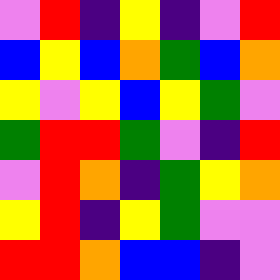[["violet", "red", "indigo", "yellow", "indigo", "violet", "red"], ["blue", "yellow", "blue", "orange", "green", "blue", "orange"], ["yellow", "violet", "yellow", "blue", "yellow", "green", "violet"], ["green", "red", "red", "green", "violet", "indigo", "red"], ["violet", "red", "orange", "indigo", "green", "yellow", "orange"], ["yellow", "red", "indigo", "yellow", "green", "violet", "violet"], ["red", "red", "orange", "blue", "blue", "indigo", "violet"]]